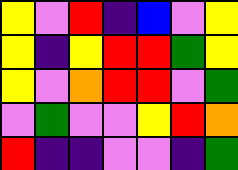[["yellow", "violet", "red", "indigo", "blue", "violet", "yellow"], ["yellow", "indigo", "yellow", "red", "red", "green", "yellow"], ["yellow", "violet", "orange", "red", "red", "violet", "green"], ["violet", "green", "violet", "violet", "yellow", "red", "orange"], ["red", "indigo", "indigo", "violet", "violet", "indigo", "green"]]